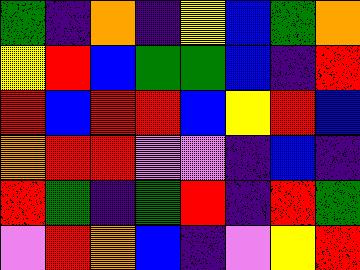[["green", "indigo", "orange", "indigo", "yellow", "blue", "green", "orange"], ["yellow", "red", "blue", "green", "green", "blue", "indigo", "red"], ["red", "blue", "red", "red", "blue", "yellow", "red", "blue"], ["orange", "red", "red", "violet", "violet", "indigo", "blue", "indigo"], ["red", "green", "indigo", "green", "red", "indigo", "red", "green"], ["violet", "red", "orange", "blue", "indigo", "violet", "yellow", "red"]]